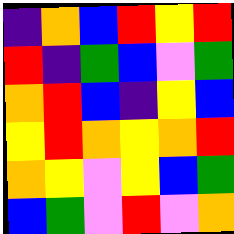[["indigo", "orange", "blue", "red", "yellow", "red"], ["red", "indigo", "green", "blue", "violet", "green"], ["orange", "red", "blue", "indigo", "yellow", "blue"], ["yellow", "red", "orange", "yellow", "orange", "red"], ["orange", "yellow", "violet", "yellow", "blue", "green"], ["blue", "green", "violet", "red", "violet", "orange"]]